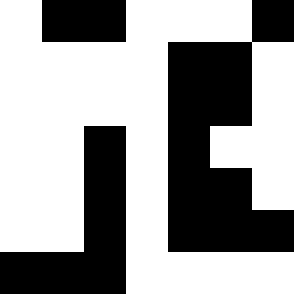[["white", "black", "black", "white", "white", "white", "black"], ["white", "white", "white", "white", "black", "black", "white"], ["white", "white", "white", "white", "black", "black", "white"], ["white", "white", "black", "white", "black", "white", "white"], ["white", "white", "black", "white", "black", "black", "white"], ["white", "white", "black", "white", "black", "black", "black"], ["black", "black", "black", "white", "white", "white", "white"]]